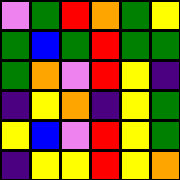[["violet", "green", "red", "orange", "green", "yellow"], ["green", "blue", "green", "red", "green", "green"], ["green", "orange", "violet", "red", "yellow", "indigo"], ["indigo", "yellow", "orange", "indigo", "yellow", "green"], ["yellow", "blue", "violet", "red", "yellow", "green"], ["indigo", "yellow", "yellow", "red", "yellow", "orange"]]